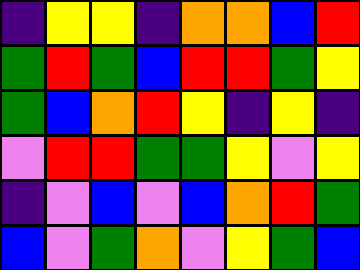[["indigo", "yellow", "yellow", "indigo", "orange", "orange", "blue", "red"], ["green", "red", "green", "blue", "red", "red", "green", "yellow"], ["green", "blue", "orange", "red", "yellow", "indigo", "yellow", "indigo"], ["violet", "red", "red", "green", "green", "yellow", "violet", "yellow"], ["indigo", "violet", "blue", "violet", "blue", "orange", "red", "green"], ["blue", "violet", "green", "orange", "violet", "yellow", "green", "blue"]]